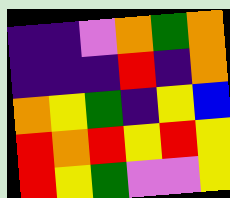[["indigo", "indigo", "violet", "orange", "green", "orange"], ["indigo", "indigo", "indigo", "red", "indigo", "orange"], ["orange", "yellow", "green", "indigo", "yellow", "blue"], ["red", "orange", "red", "yellow", "red", "yellow"], ["red", "yellow", "green", "violet", "violet", "yellow"]]